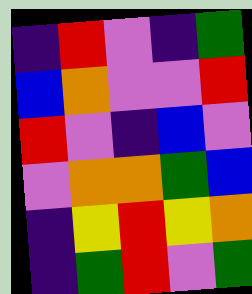[["indigo", "red", "violet", "indigo", "green"], ["blue", "orange", "violet", "violet", "red"], ["red", "violet", "indigo", "blue", "violet"], ["violet", "orange", "orange", "green", "blue"], ["indigo", "yellow", "red", "yellow", "orange"], ["indigo", "green", "red", "violet", "green"]]